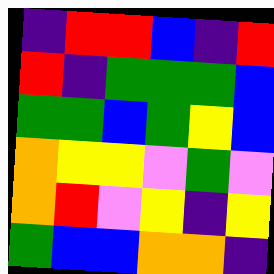[["indigo", "red", "red", "blue", "indigo", "red"], ["red", "indigo", "green", "green", "green", "blue"], ["green", "green", "blue", "green", "yellow", "blue"], ["orange", "yellow", "yellow", "violet", "green", "violet"], ["orange", "red", "violet", "yellow", "indigo", "yellow"], ["green", "blue", "blue", "orange", "orange", "indigo"]]